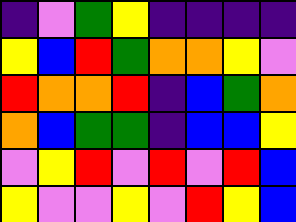[["indigo", "violet", "green", "yellow", "indigo", "indigo", "indigo", "indigo"], ["yellow", "blue", "red", "green", "orange", "orange", "yellow", "violet"], ["red", "orange", "orange", "red", "indigo", "blue", "green", "orange"], ["orange", "blue", "green", "green", "indigo", "blue", "blue", "yellow"], ["violet", "yellow", "red", "violet", "red", "violet", "red", "blue"], ["yellow", "violet", "violet", "yellow", "violet", "red", "yellow", "blue"]]